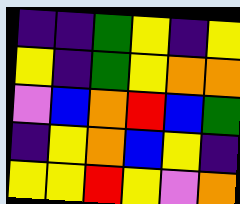[["indigo", "indigo", "green", "yellow", "indigo", "yellow"], ["yellow", "indigo", "green", "yellow", "orange", "orange"], ["violet", "blue", "orange", "red", "blue", "green"], ["indigo", "yellow", "orange", "blue", "yellow", "indigo"], ["yellow", "yellow", "red", "yellow", "violet", "orange"]]